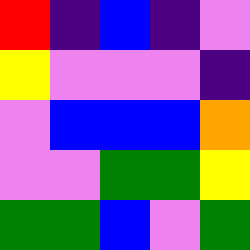[["red", "indigo", "blue", "indigo", "violet"], ["yellow", "violet", "violet", "violet", "indigo"], ["violet", "blue", "blue", "blue", "orange"], ["violet", "violet", "green", "green", "yellow"], ["green", "green", "blue", "violet", "green"]]